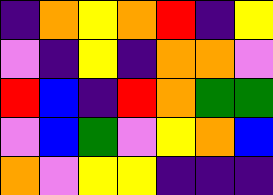[["indigo", "orange", "yellow", "orange", "red", "indigo", "yellow"], ["violet", "indigo", "yellow", "indigo", "orange", "orange", "violet"], ["red", "blue", "indigo", "red", "orange", "green", "green"], ["violet", "blue", "green", "violet", "yellow", "orange", "blue"], ["orange", "violet", "yellow", "yellow", "indigo", "indigo", "indigo"]]